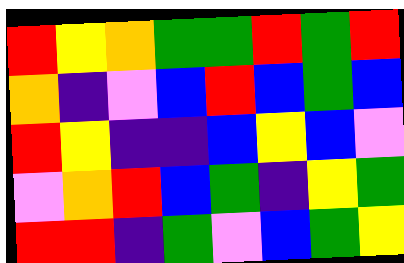[["red", "yellow", "orange", "green", "green", "red", "green", "red"], ["orange", "indigo", "violet", "blue", "red", "blue", "green", "blue"], ["red", "yellow", "indigo", "indigo", "blue", "yellow", "blue", "violet"], ["violet", "orange", "red", "blue", "green", "indigo", "yellow", "green"], ["red", "red", "indigo", "green", "violet", "blue", "green", "yellow"]]